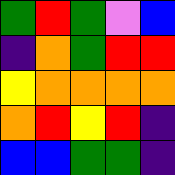[["green", "red", "green", "violet", "blue"], ["indigo", "orange", "green", "red", "red"], ["yellow", "orange", "orange", "orange", "orange"], ["orange", "red", "yellow", "red", "indigo"], ["blue", "blue", "green", "green", "indigo"]]